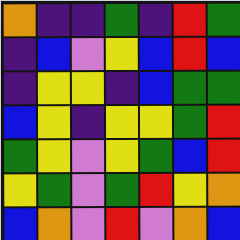[["orange", "indigo", "indigo", "green", "indigo", "red", "green"], ["indigo", "blue", "violet", "yellow", "blue", "red", "blue"], ["indigo", "yellow", "yellow", "indigo", "blue", "green", "green"], ["blue", "yellow", "indigo", "yellow", "yellow", "green", "red"], ["green", "yellow", "violet", "yellow", "green", "blue", "red"], ["yellow", "green", "violet", "green", "red", "yellow", "orange"], ["blue", "orange", "violet", "red", "violet", "orange", "blue"]]